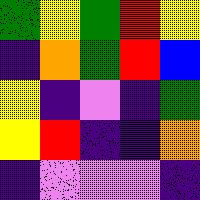[["green", "yellow", "green", "red", "yellow"], ["indigo", "orange", "green", "red", "blue"], ["yellow", "indigo", "violet", "indigo", "green"], ["yellow", "red", "indigo", "indigo", "orange"], ["indigo", "violet", "violet", "violet", "indigo"]]